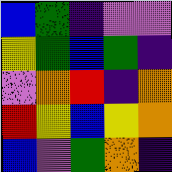[["blue", "green", "indigo", "violet", "violet"], ["yellow", "green", "blue", "green", "indigo"], ["violet", "orange", "red", "indigo", "orange"], ["red", "yellow", "blue", "yellow", "orange"], ["blue", "violet", "green", "orange", "indigo"]]